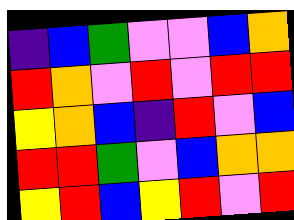[["indigo", "blue", "green", "violet", "violet", "blue", "orange"], ["red", "orange", "violet", "red", "violet", "red", "red"], ["yellow", "orange", "blue", "indigo", "red", "violet", "blue"], ["red", "red", "green", "violet", "blue", "orange", "orange"], ["yellow", "red", "blue", "yellow", "red", "violet", "red"]]